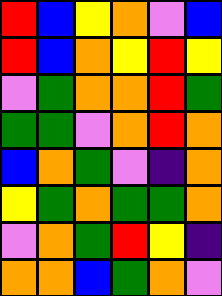[["red", "blue", "yellow", "orange", "violet", "blue"], ["red", "blue", "orange", "yellow", "red", "yellow"], ["violet", "green", "orange", "orange", "red", "green"], ["green", "green", "violet", "orange", "red", "orange"], ["blue", "orange", "green", "violet", "indigo", "orange"], ["yellow", "green", "orange", "green", "green", "orange"], ["violet", "orange", "green", "red", "yellow", "indigo"], ["orange", "orange", "blue", "green", "orange", "violet"]]